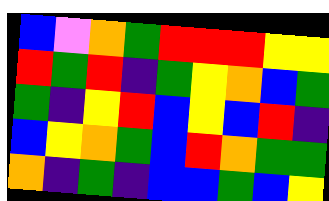[["blue", "violet", "orange", "green", "red", "red", "red", "yellow", "yellow"], ["red", "green", "red", "indigo", "green", "yellow", "orange", "blue", "green"], ["green", "indigo", "yellow", "red", "blue", "yellow", "blue", "red", "indigo"], ["blue", "yellow", "orange", "green", "blue", "red", "orange", "green", "green"], ["orange", "indigo", "green", "indigo", "blue", "blue", "green", "blue", "yellow"]]